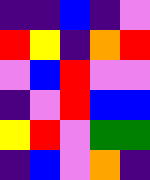[["indigo", "indigo", "blue", "indigo", "violet"], ["red", "yellow", "indigo", "orange", "red"], ["violet", "blue", "red", "violet", "violet"], ["indigo", "violet", "red", "blue", "blue"], ["yellow", "red", "violet", "green", "green"], ["indigo", "blue", "violet", "orange", "indigo"]]